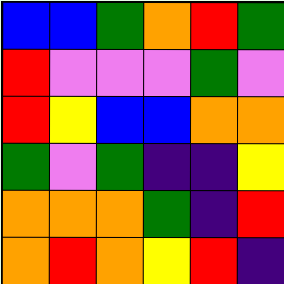[["blue", "blue", "green", "orange", "red", "green"], ["red", "violet", "violet", "violet", "green", "violet"], ["red", "yellow", "blue", "blue", "orange", "orange"], ["green", "violet", "green", "indigo", "indigo", "yellow"], ["orange", "orange", "orange", "green", "indigo", "red"], ["orange", "red", "orange", "yellow", "red", "indigo"]]